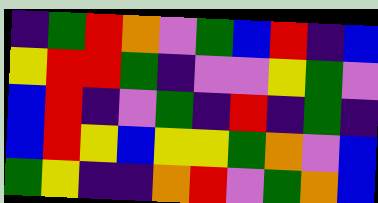[["indigo", "green", "red", "orange", "violet", "green", "blue", "red", "indigo", "blue"], ["yellow", "red", "red", "green", "indigo", "violet", "violet", "yellow", "green", "violet"], ["blue", "red", "indigo", "violet", "green", "indigo", "red", "indigo", "green", "indigo"], ["blue", "red", "yellow", "blue", "yellow", "yellow", "green", "orange", "violet", "blue"], ["green", "yellow", "indigo", "indigo", "orange", "red", "violet", "green", "orange", "blue"]]